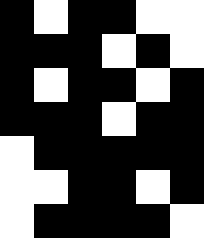[["black", "white", "black", "black", "white", "white"], ["black", "black", "black", "white", "black", "white"], ["black", "white", "black", "black", "white", "black"], ["black", "black", "black", "white", "black", "black"], ["white", "black", "black", "black", "black", "black"], ["white", "white", "black", "black", "white", "black"], ["white", "black", "black", "black", "black", "white"]]